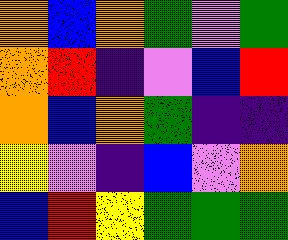[["orange", "blue", "orange", "green", "violet", "green"], ["orange", "red", "indigo", "violet", "blue", "red"], ["orange", "blue", "orange", "green", "indigo", "indigo"], ["yellow", "violet", "indigo", "blue", "violet", "orange"], ["blue", "red", "yellow", "green", "green", "green"]]